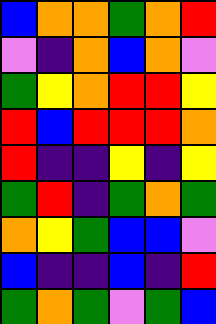[["blue", "orange", "orange", "green", "orange", "red"], ["violet", "indigo", "orange", "blue", "orange", "violet"], ["green", "yellow", "orange", "red", "red", "yellow"], ["red", "blue", "red", "red", "red", "orange"], ["red", "indigo", "indigo", "yellow", "indigo", "yellow"], ["green", "red", "indigo", "green", "orange", "green"], ["orange", "yellow", "green", "blue", "blue", "violet"], ["blue", "indigo", "indigo", "blue", "indigo", "red"], ["green", "orange", "green", "violet", "green", "blue"]]